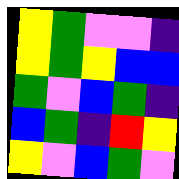[["yellow", "green", "violet", "violet", "indigo"], ["yellow", "green", "yellow", "blue", "blue"], ["green", "violet", "blue", "green", "indigo"], ["blue", "green", "indigo", "red", "yellow"], ["yellow", "violet", "blue", "green", "violet"]]